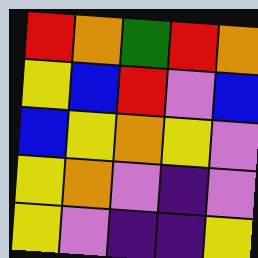[["red", "orange", "green", "red", "orange"], ["yellow", "blue", "red", "violet", "blue"], ["blue", "yellow", "orange", "yellow", "violet"], ["yellow", "orange", "violet", "indigo", "violet"], ["yellow", "violet", "indigo", "indigo", "yellow"]]